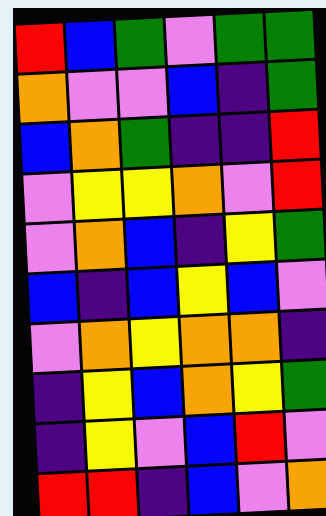[["red", "blue", "green", "violet", "green", "green"], ["orange", "violet", "violet", "blue", "indigo", "green"], ["blue", "orange", "green", "indigo", "indigo", "red"], ["violet", "yellow", "yellow", "orange", "violet", "red"], ["violet", "orange", "blue", "indigo", "yellow", "green"], ["blue", "indigo", "blue", "yellow", "blue", "violet"], ["violet", "orange", "yellow", "orange", "orange", "indigo"], ["indigo", "yellow", "blue", "orange", "yellow", "green"], ["indigo", "yellow", "violet", "blue", "red", "violet"], ["red", "red", "indigo", "blue", "violet", "orange"]]